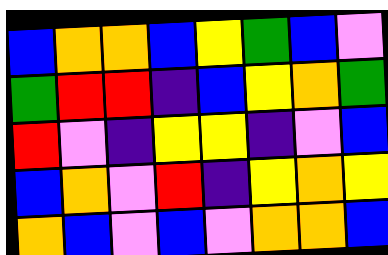[["blue", "orange", "orange", "blue", "yellow", "green", "blue", "violet"], ["green", "red", "red", "indigo", "blue", "yellow", "orange", "green"], ["red", "violet", "indigo", "yellow", "yellow", "indigo", "violet", "blue"], ["blue", "orange", "violet", "red", "indigo", "yellow", "orange", "yellow"], ["orange", "blue", "violet", "blue", "violet", "orange", "orange", "blue"]]